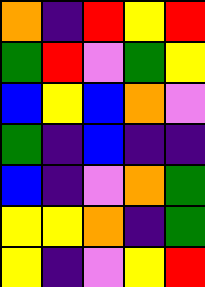[["orange", "indigo", "red", "yellow", "red"], ["green", "red", "violet", "green", "yellow"], ["blue", "yellow", "blue", "orange", "violet"], ["green", "indigo", "blue", "indigo", "indigo"], ["blue", "indigo", "violet", "orange", "green"], ["yellow", "yellow", "orange", "indigo", "green"], ["yellow", "indigo", "violet", "yellow", "red"]]